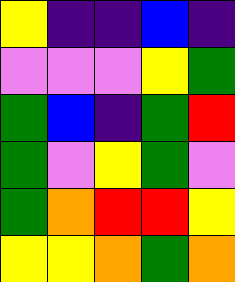[["yellow", "indigo", "indigo", "blue", "indigo"], ["violet", "violet", "violet", "yellow", "green"], ["green", "blue", "indigo", "green", "red"], ["green", "violet", "yellow", "green", "violet"], ["green", "orange", "red", "red", "yellow"], ["yellow", "yellow", "orange", "green", "orange"]]